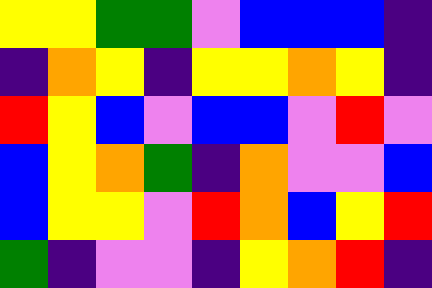[["yellow", "yellow", "green", "green", "violet", "blue", "blue", "blue", "indigo"], ["indigo", "orange", "yellow", "indigo", "yellow", "yellow", "orange", "yellow", "indigo"], ["red", "yellow", "blue", "violet", "blue", "blue", "violet", "red", "violet"], ["blue", "yellow", "orange", "green", "indigo", "orange", "violet", "violet", "blue"], ["blue", "yellow", "yellow", "violet", "red", "orange", "blue", "yellow", "red"], ["green", "indigo", "violet", "violet", "indigo", "yellow", "orange", "red", "indigo"]]